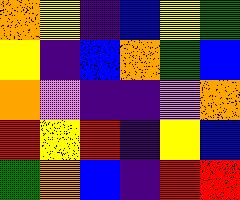[["orange", "yellow", "indigo", "blue", "yellow", "green"], ["yellow", "indigo", "blue", "orange", "green", "blue"], ["orange", "violet", "indigo", "indigo", "violet", "orange"], ["red", "yellow", "red", "indigo", "yellow", "blue"], ["green", "orange", "blue", "indigo", "red", "red"]]